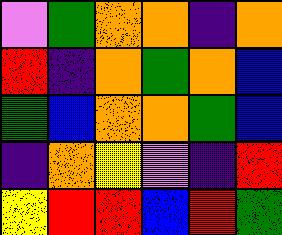[["violet", "green", "orange", "orange", "indigo", "orange"], ["red", "indigo", "orange", "green", "orange", "blue"], ["green", "blue", "orange", "orange", "green", "blue"], ["indigo", "orange", "yellow", "violet", "indigo", "red"], ["yellow", "red", "red", "blue", "red", "green"]]